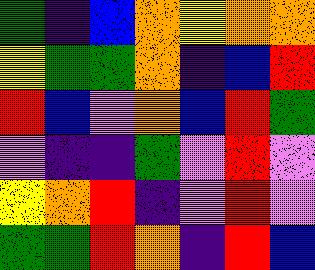[["green", "indigo", "blue", "orange", "yellow", "orange", "orange"], ["yellow", "green", "green", "orange", "indigo", "blue", "red"], ["red", "blue", "violet", "orange", "blue", "red", "green"], ["violet", "indigo", "indigo", "green", "violet", "red", "violet"], ["yellow", "orange", "red", "indigo", "violet", "red", "violet"], ["green", "green", "red", "orange", "indigo", "red", "blue"]]